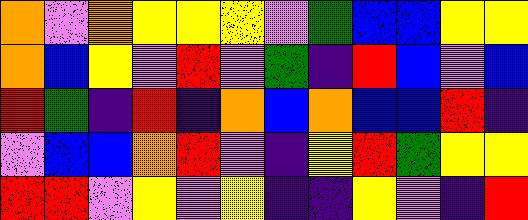[["orange", "violet", "orange", "yellow", "yellow", "yellow", "violet", "green", "blue", "blue", "yellow", "yellow"], ["orange", "blue", "yellow", "violet", "red", "violet", "green", "indigo", "red", "blue", "violet", "blue"], ["red", "green", "indigo", "red", "indigo", "orange", "blue", "orange", "blue", "blue", "red", "indigo"], ["violet", "blue", "blue", "orange", "red", "violet", "indigo", "yellow", "red", "green", "yellow", "yellow"], ["red", "red", "violet", "yellow", "violet", "yellow", "indigo", "indigo", "yellow", "violet", "indigo", "red"]]